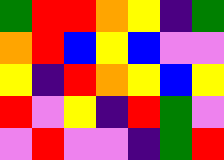[["green", "red", "red", "orange", "yellow", "indigo", "green"], ["orange", "red", "blue", "yellow", "blue", "violet", "violet"], ["yellow", "indigo", "red", "orange", "yellow", "blue", "yellow"], ["red", "violet", "yellow", "indigo", "red", "green", "violet"], ["violet", "red", "violet", "violet", "indigo", "green", "red"]]